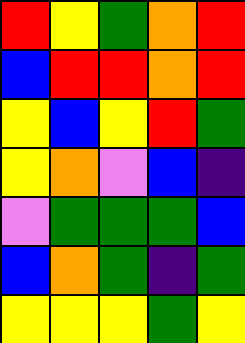[["red", "yellow", "green", "orange", "red"], ["blue", "red", "red", "orange", "red"], ["yellow", "blue", "yellow", "red", "green"], ["yellow", "orange", "violet", "blue", "indigo"], ["violet", "green", "green", "green", "blue"], ["blue", "orange", "green", "indigo", "green"], ["yellow", "yellow", "yellow", "green", "yellow"]]